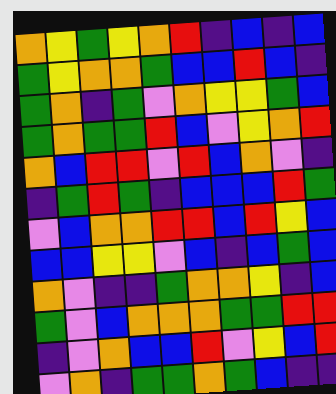[["orange", "yellow", "green", "yellow", "orange", "red", "indigo", "blue", "indigo", "blue"], ["green", "yellow", "orange", "orange", "green", "blue", "blue", "red", "blue", "indigo"], ["green", "orange", "indigo", "green", "violet", "orange", "yellow", "yellow", "green", "blue"], ["green", "orange", "green", "green", "red", "blue", "violet", "yellow", "orange", "red"], ["orange", "blue", "red", "red", "violet", "red", "blue", "orange", "violet", "indigo"], ["indigo", "green", "red", "green", "indigo", "blue", "blue", "blue", "red", "green"], ["violet", "blue", "orange", "orange", "red", "red", "blue", "red", "yellow", "blue"], ["blue", "blue", "yellow", "yellow", "violet", "blue", "indigo", "blue", "green", "blue"], ["orange", "violet", "indigo", "indigo", "green", "orange", "orange", "yellow", "indigo", "blue"], ["green", "violet", "blue", "orange", "orange", "orange", "green", "green", "red", "red"], ["indigo", "violet", "orange", "blue", "blue", "red", "violet", "yellow", "blue", "red"], ["violet", "orange", "indigo", "green", "green", "orange", "green", "blue", "indigo", "indigo"]]